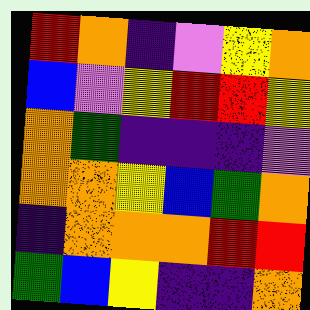[["red", "orange", "indigo", "violet", "yellow", "orange"], ["blue", "violet", "yellow", "red", "red", "yellow"], ["orange", "green", "indigo", "indigo", "indigo", "violet"], ["orange", "orange", "yellow", "blue", "green", "orange"], ["indigo", "orange", "orange", "orange", "red", "red"], ["green", "blue", "yellow", "indigo", "indigo", "orange"]]